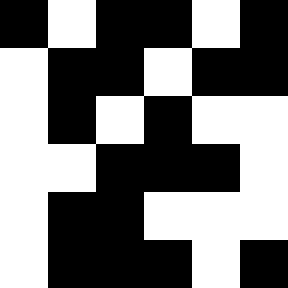[["black", "white", "black", "black", "white", "black"], ["white", "black", "black", "white", "black", "black"], ["white", "black", "white", "black", "white", "white"], ["white", "white", "black", "black", "black", "white"], ["white", "black", "black", "white", "white", "white"], ["white", "black", "black", "black", "white", "black"]]